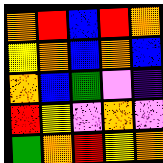[["orange", "red", "blue", "red", "orange"], ["yellow", "orange", "blue", "orange", "blue"], ["orange", "blue", "green", "violet", "indigo"], ["red", "yellow", "violet", "orange", "violet"], ["green", "orange", "red", "yellow", "orange"]]